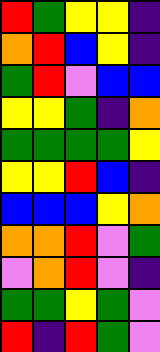[["red", "green", "yellow", "yellow", "indigo"], ["orange", "red", "blue", "yellow", "indigo"], ["green", "red", "violet", "blue", "blue"], ["yellow", "yellow", "green", "indigo", "orange"], ["green", "green", "green", "green", "yellow"], ["yellow", "yellow", "red", "blue", "indigo"], ["blue", "blue", "blue", "yellow", "orange"], ["orange", "orange", "red", "violet", "green"], ["violet", "orange", "red", "violet", "indigo"], ["green", "green", "yellow", "green", "violet"], ["red", "indigo", "red", "green", "violet"]]